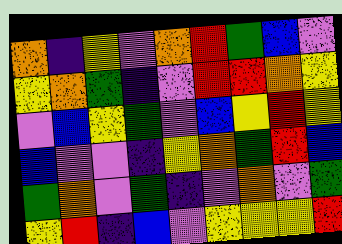[["orange", "indigo", "yellow", "violet", "orange", "red", "green", "blue", "violet"], ["yellow", "orange", "green", "indigo", "violet", "red", "red", "orange", "yellow"], ["violet", "blue", "yellow", "green", "violet", "blue", "yellow", "red", "yellow"], ["blue", "violet", "violet", "indigo", "yellow", "orange", "green", "red", "blue"], ["green", "orange", "violet", "green", "indigo", "violet", "orange", "violet", "green"], ["yellow", "red", "indigo", "blue", "violet", "yellow", "yellow", "yellow", "red"]]